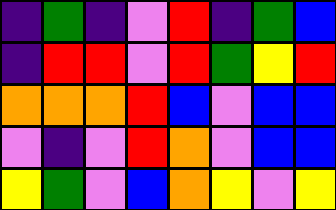[["indigo", "green", "indigo", "violet", "red", "indigo", "green", "blue"], ["indigo", "red", "red", "violet", "red", "green", "yellow", "red"], ["orange", "orange", "orange", "red", "blue", "violet", "blue", "blue"], ["violet", "indigo", "violet", "red", "orange", "violet", "blue", "blue"], ["yellow", "green", "violet", "blue", "orange", "yellow", "violet", "yellow"]]